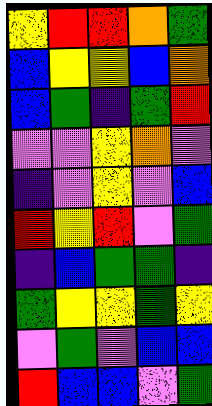[["yellow", "red", "red", "orange", "green"], ["blue", "yellow", "yellow", "blue", "orange"], ["blue", "green", "indigo", "green", "red"], ["violet", "violet", "yellow", "orange", "violet"], ["indigo", "violet", "yellow", "violet", "blue"], ["red", "yellow", "red", "violet", "green"], ["indigo", "blue", "green", "green", "indigo"], ["green", "yellow", "yellow", "green", "yellow"], ["violet", "green", "violet", "blue", "blue"], ["red", "blue", "blue", "violet", "green"]]